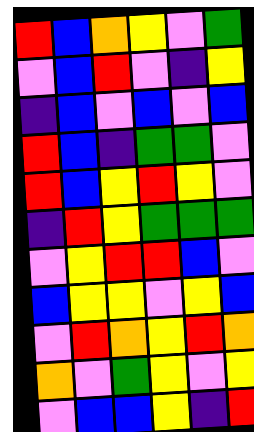[["red", "blue", "orange", "yellow", "violet", "green"], ["violet", "blue", "red", "violet", "indigo", "yellow"], ["indigo", "blue", "violet", "blue", "violet", "blue"], ["red", "blue", "indigo", "green", "green", "violet"], ["red", "blue", "yellow", "red", "yellow", "violet"], ["indigo", "red", "yellow", "green", "green", "green"], ["violet", "yellow", "red", "red", "blue", "violet"], ["blue", "yellow", "yellow", "violet", "yellow", "blue"], ["violet", "red", "orange", "yellow", "red", "orange"], ["orange", "violet", "green", "yellow", "violet", "yellow"], ["violet", "blue", "blue", "yellow", "indigo", "red"]]